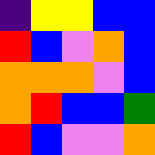[["indigo", "yellow", "yellow", "blue", "blue"], ["red", "blue", "violet", "orange", "blue"], ["orange", "orange", "orange", "violet", "blue"], ["orange", "red", "blue", "blue", "green"], ["red", "blue", "violet", "violet", "orange"]]